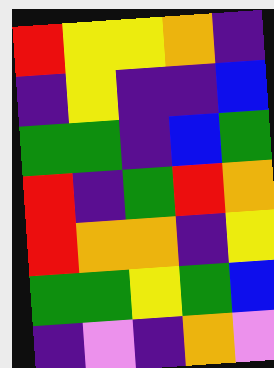[["red", "yellow", "yellow", "orange", "indigo"], ["indigo", "yellow", "indigo", "indigo", "blue"], ["green", "green", "indigo", "blue", "green"], ["red", "indigo", "green", "red", "orange"], ["red", "orange", "orange", "indigo", "yellow"], ["green", "green", "yellow", "green", "blue"], ["indigo", "violet", "indigo", "orange", "violet"]]